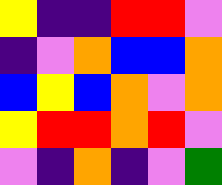[["yellow", "indigo", "indigo", "red", "red", "violet"], ["indigo", "violet", "orange", "blue", "blue", "orange"], ["blue", "yellow", "blue", "orange", "violet", "orange"], ["yellow", "red", "red", "orange", "red", "violet"], ["violet", "indigo", "orange", "indigo", "violet", "green"]]